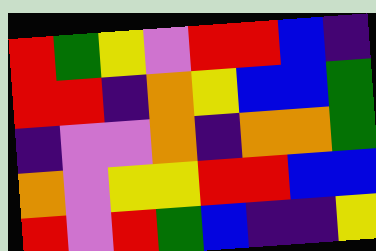[["red", "green", "yellow", "violet", "red", "red", "blue", "indigo"], ["red", "red", "indigo", "orange", "yellow", "blue", "blue", "green"], ["indigo", "violet", "violet", "orange", "indigo", "orange", "orange", "green"], ["orange", "violet", "yellow", "yellow", "red", "red", "blue", "blue"], ["red", "violet", "red", "green", "blue", "indigo", "indigo", "yellow"]]